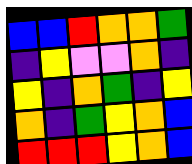[["blue", "blue", "red", "orange", "orange", "green"], ["indigo", "yellow", "violet", "violet", "orange", "indigo"], ["yellow", "indigo", "orange", "green", "indigo", "yellow"], ["orange", "indigo", "green", "yellow", "orange", "blue"], ["red", "red", "red", "yellow", "orange", "blue"]]